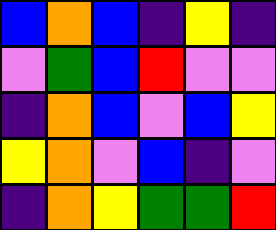[["blue", "orange", "blue", "indigo", "yellow", "indigo"], ["violet", "green", "blue", "red", "violet", "violet"], ["indigo", "orange", "blue", "violet", "blue", "yellow"], ["yellow", "orange", "violet", "blue", "indigo", "violet"], ["indigo", "orange", "yellow", "green", "green", "red"]]